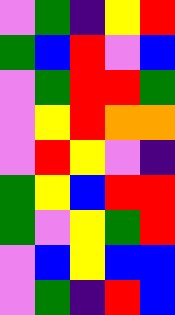[["violet", "green", "indigo", "yellow", "red"], ["green", "blue", "red", "violet", "blue"], ["violet", "green", "red", "red", "green"], ["violet", "yellow", "red", "orange", "orange"], ["violet", "red", "yellow", "violet", "indigo"], ["green", "yellow", "blue", "red", "red"], ["green", "violet", "yellow", "green", "red"], ["violet", "blue", "yellow", "blue", "blue"], ["violet", "green", "indigo", "red", "blue"]]